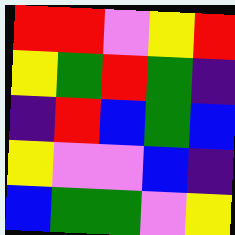[["red", "red", "violet", "yellow", "red"], ["yellow", "green", "red", "green", "indigo"], ["indigo", "red", "blue", "green", "blue"], ["yellow", "violet", "violet", "blue", "indigo"], ["blue", "green", "green", "violet", "yellow"]]